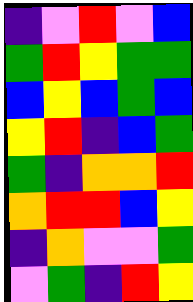[["indigo", "violet", "red", "violet", "blue"], ["green", "red", "yellow", "green", "green"], ["blue", "yellow", "blue", "green", "blue"], ["yellow", "red", "indigo", "blue", "green"], ["green", "indigo", "orange", "orange", "red"], ["orange", "red", "red", "blue", "yellow"], ["indigo", "orange", "violet", "violet", "green"], ["violet", "green", "indigo", "red", "yellow"]]